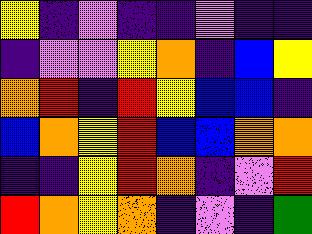[["yellow", "indigo", "violet", "indigo", "indigo", "violet", "indigo", "indigo"], ["indigo", "violet", "violet", "yellow", "orange", "indigo", "blue", "yellow"], ["orange", "red", "indigo", "red", "yellow", "blue", "blue", "indigo"], ["blue", "orange", "yellow", "red", "blue", "blue", "orange", "orange"], ["indigo", "indigo", "yellow", "red", "orange", "indigo", "violet", "red"], ["red", "orange", "yellow", "orange", "indigo", "violet", "indigo", "green"]]